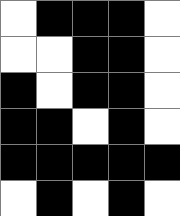[["white", "black", "black", "black", "white"], ["white", "white", "black", "black", "white"], ["black", "white", "black", "black", "white"], ["black", "black", "white", "black", "white"], ["black", "black", "black", "black", "black"], ["white", "black", "white", "black", "white"]]